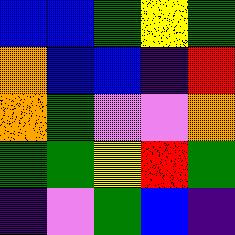[["blue", "blue", "green", "yellow", "green"], ["orange", "blue", "blue", "indigo", "red"], ["orange", "green", "violet", "violet", "orange"], ["green", "green", "yellow", "red", "green"], ["indigo", "violet", "green", "blue", "indigo"]]